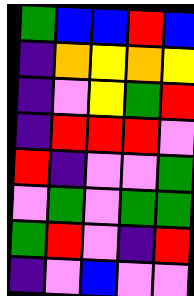[["green", "blue", "blue", "red", "blue"], ["indigo", "orange", "yellow", "orange", "yellow"], ["indigo", "violet", "yellow", "green", "red"], ["indigo", "red", "red", "red", "violet"], ["red", "indigo", "violet", "violet", "green"], ["violet", "green", "violet", "green", "green"], ["green", "red", "violet", "indigo", "red"], ["indigo", "violet", "blue", "violet", "violet"]]